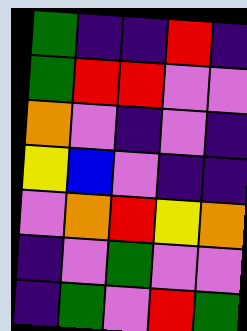[["green", "indigo", "indigo", "red", "indigo"], ["green", "red", "red", "violet", "violet"], ["orange", "violet", "indigo", "violet", "indigo"], ["yellow", "blue", "violet", "indigo", "indigo"], ["violet", "orange", "red", "yellow", "orange"], ["indigo", "violet", "green", "violet", "violet"], ["indigo", "green", "violet", "red", "green"]]